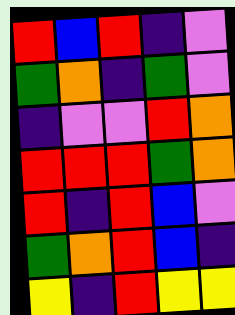[["red", "blue", "red", "indigo", "violet"], ["green", "orange", "indigo", "green", "violet"], ["indigo", "violet", "violet", "red", "orange"], ["red", "red", "red", "green", "orange"], ["red", "indigo", "red", "blue", "violet"], ["green", "orange", "red", "blue", "indigo"], ["yellow", "indigo", "red", "yellow", "yellow"]]